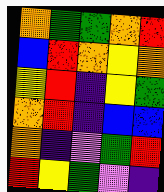[["orange", "green", "green", "orange", "red"], ["blue", "red", "orange", "yellow", "orange"], ["yellow", "red", "indigo", "yellow", "green"], ["orange", "red", "indigo", "blue", "blue"], ["orange", "indigo", "violet", "green", "red"], ["red", "yellow", "green", "violet", "indigo"]]